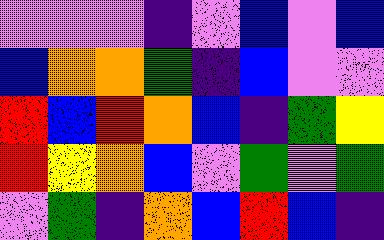[["violet", "violet", "violet", "indigo", "violet", "blue", "violet", "blue"], ["blue", "orange", "orange", "green", "indigo", "blue", "violet", "violet"], ["red", "blue", "red", "orange", "blue", "indigo", "green", "yellow"], ["red", "yellow", "orange", "blue", "violet", "green", "violet", "green"], ["violet", "green", "indigo", "orange", "blue", "red", "blue", "indigo"]]